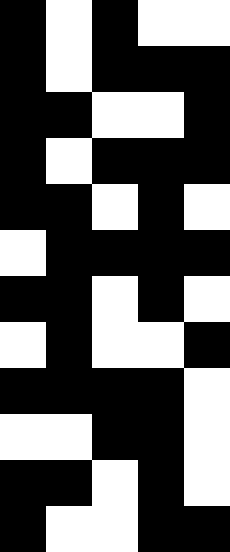[["black", "white", "black", "white", "white"], ["black", "white", "black", "black", "black"], ["black", "black", "white", "white", "black"], ["black", "white", "black", "black", "black"], ["black", "black", "white", "black", "white"], ["white", "black", "black", "black", "black"], ["black", "black", "white", "black", "white"], ["white", "black", "white", "white", "black"], ["black", "black", "black", "black", "white"], ["white", "white", "black", "black", "white"], ["black", "black", "white", "black", "white"], ["black", "white", "white", "black", "black"]]